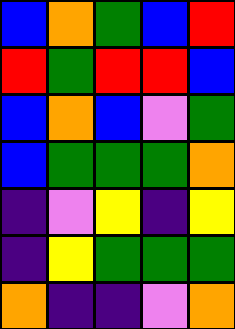[["blue", "orange", "green", "blue", "red"], ["red", "green", "red", "red", "blue"], ["blue", "orange", "blue", "violet", "green"], ["blue", "green", "green", "green", "orange"], ["indigo", "violet", "yellow", "indigo", "yellow"], ["indigo", "yellow", "green", "green", "green"], ["orange", "indigo", "indigo", "violet", "orange"]]